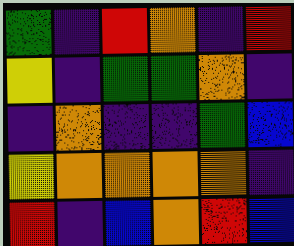[["green", "indigo", "red", "orange", "indigo", "red"], ["yellow", "indigo", "green", "green", "orange", "indigo"], ["indigo", "orange", "indigo", "indigo", "green", "blue"], ["yellow", "orange", "orange", "orange", "orange", "indigo"], ["red", "indigo", "blue", "orange", "red", "blue"]]